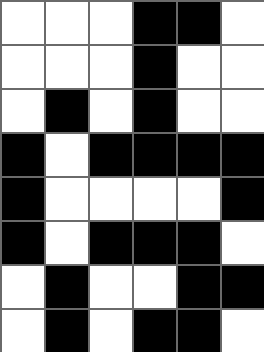[["white", "white", "white", "black", "black", "white"], ["white", "white", "white", "black", "white", "white"], ["white", "black", "white", "black", "white", "white"], ["black", "white", "black", "black", "black", "black"], ["black", "white", "white", "white", "white", "black"], ["black", "white", "black", "black", "black", "white"], ["white", "black", "white", "white", "black", "black"], ["white", "black", "white", "black", "black", "white"]]